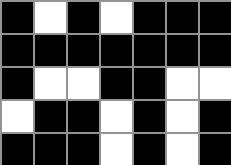[["black", "white", "black", "white", "black", "black", "black"], ["black", "black", "black", "black", "black", "black", "black"], ["black", "white", "white", "black", "black", "white", "white"], ["white", "black", "black", "white", "black", "white", "black"], ["black", "black", "black", "white", "black", "white", "black"]]